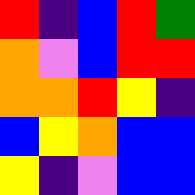[["red", "indigo", "blue", "red", "green"], ["orange", "violet", "blue", "red", "red"], ["orange", "orange", "red", "yellow", "indigo"], ["blue", "yellow", "orange", "blue", "blue"], ["yellow", "indigo", "violet", "blue", "blue"]]